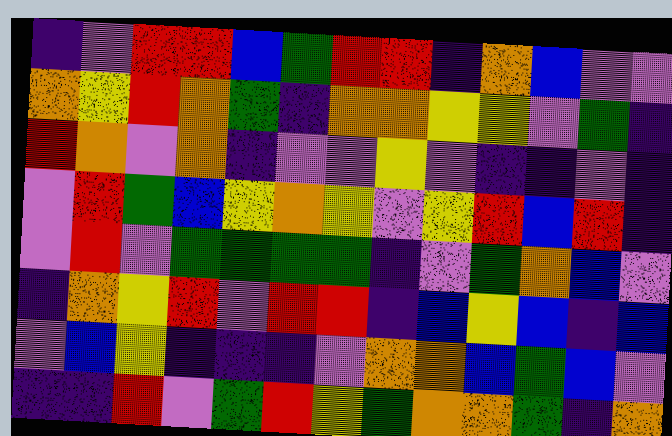[["indigo", "violet", "red", "red", "blue", "green", "red", "red", "indigo", "orange", "blue", "violet", "violet"], ["orange", "yellow", "red", "orange", "green", "indigo", "orange", "orange", "yellow", "yellow", "violet", "green", "indigo"], ["red", "orange", "violet", "orange", "indigo", "violet", "violet", "yellow", "violet", "indigo", "indigo", "violet", "indigo"], ["violet", "red", "green", "blue", "yellow", "orange", "yellow", "violet", "yellow", "red", "blue", "red", "indigo"], ["violet", "red", "violet", "green", "green", "green", "green", "indigo", "violet", "green", "orange", "blue", "violet"], ["indigo", "orange", "yellow", "red", "violet", "red", "red", "indigo", "blue", "yellow", "blue", "indigo", "blue"], ["violet", "blue", "yellow", "indigo", "indigo", "indigo", "violet", "orange", "orange", "blue", "green", "blue", "violet"], ["indigo", "indigo", "red", "violet", "green", "red", "yellow", "green", "orange", "orange", "green", "indigo", "orange"]]